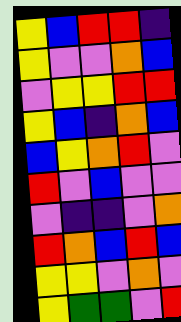[["yellow", "blue", "red", "red", "indigo"], ["yellow", "violet", "violet", "orange", "blue"], ["violet", "yellow", "yellow", "red", "red"], ["yellow", "blue", "indigo", "orange", "blue"], ["blue", "yellow", "orange", "red", "violet"], ["red", "violet", "blue", "violet", "violet"], ["violet", "indigo", "indigo", "violet", "orange"], ["red", "orange", "blue", "red", "blue"], ["yellow", "yellow", "violet", "orange", "violet"], ["yellow", "green", "green", "violet", "red"]]